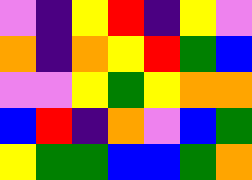[["violet", "indigo", "yellow", "red", "indigo", "yellow", "violet"], ["orange", "indigo", "orange", "yellow", "red", "green", "blue"], ["violet", "violet", "yellow", "green", "yellow", "orange", "orange"], ["blue", "red", "indigo", "orange", "violet", "blue", "green"], ["yellow", "green", "green", "blue", "blue", "green", "orange"]]